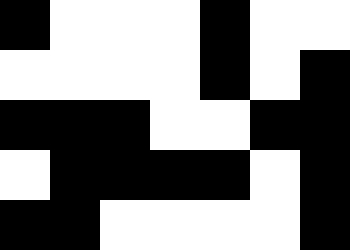[["black", "white", "white", "white", "black", "white", "white"], ["white", "white", "white", "white", "black", "white", "black"], ["black", "black", "black", "white", "white", "black", "black"], ["white", "black", "black", "black", "black", "white", "black"], ["black", "black", "white", "white", "white", "white", "black"]]